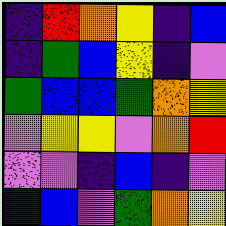[["indigo", "red", "orange", "yellow", "indigo", "blue"], ["indigo", "green", "blue", "yellow", "indigo", "violet"], ["green", "blue", "blue", "green", "orange", "yellow"], ["violet", "yellow", "yellow", "violet", "orange", "red"], ["violet", "violet", "indigo", "blue", "indigo", "violet"], ["indigo", "blue", "violet", "green", "orange", "yellow"]]